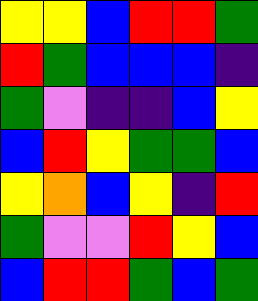[["yellow", "yellow", "blue", "red", "red", "green"], ["red", "green", "blue", "blue", "blue", "indigo"], ["green", "violet", "indigo", "indigo", "blue", "yellow"], ["blue", "red", "yellow", "green", "green", "blue"], ["yellow", "orange", "blue", "yellow", "indigo", "red"], ["green", "violet", "violet", "red", "yellow", "blue"], ["blue", "red", "red", "green", "blue", "green"]]